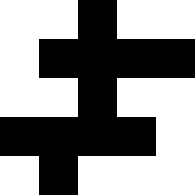[["white", "white", "black", "white", "white"], ["white", "black", "black", "black", "black"], ["white", "white", "black", "white", "white"], ["black", "black", "black", "black", "white"], ["white", "black", "white", "white", "white"]]